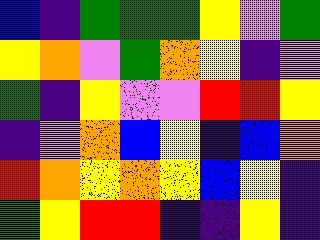[["blue", "indigo", "green", "green", "green", "yellow", "violet", "green"], ["yellow", "orange", "violet", "green", "orange", "yellow", "indigo", "violet"], ["green", "indigo", "yellow", "violet", "violet", "red", "red", "yellow"], ["indigo", "violet", "orange", "blue", "yellow", "indigo", "blue", "orange"], ["red", "orange", "yellow", "orange", "yellow", "blue", "yellow", "indigo"], ["green", "yellow", "red", "red", "indigo", "indigo", "yellow", "indigo"]]